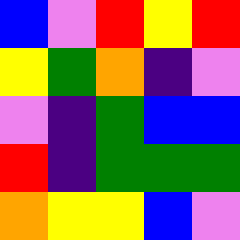[["blue", "violet", "red", "yellow", "red"], ["yellow", "green", "orange", "indigo", "violet"], ["violet", "indigo", "green", "blue", "blue"], ["red", "indigo", "green", "green", "green"], ["orange", "yellow", "yellow", "blue", "violet"]]